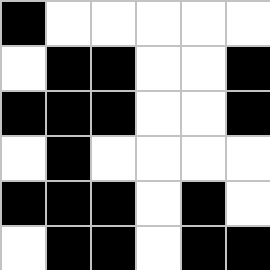[["black", "white", "white", "white", "white", "white"], ["white", "black", "black", "white", "white", "black"], ["black", "black", "black", "white", "white", "black"], ["white", "black", "white", "white", "white", "white"], ["black", "black", "black", "white", "black", "white"], ["white", "black", "black", "white", "black", "black"]]